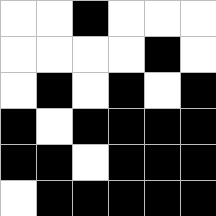[["white", "white", "black", "white", "white", "white"], ["white", "white", "white", "white", "black", "white"], ["white", "black", "white", "black", "white", "black"], ["black", "white", "black", "black", "black", "black"], ["black", "black", "white", "black", "black", "black"], ["white", "black", "black", "black", "black", "black"]]